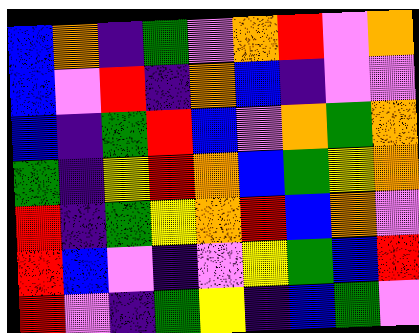[["blue", "orange", "indigo", "green", "violet", "orange", "red", "violet", "orange"], ["blue", "violet", "red", "indigo", "orange", "blue", "indigo", "violet", "violet"], ["blue", "indigo", "green", "red", "blue", "violet", "orange", "green", "orange"], ["green", "indigo", "yellow", "red", "orange", "blue", "green", "yellow", "orange"], ["red", "indigo", "green", "yellow", "orange", "red", "blue", "orange", "violet"], ["red", "blue", "violet", "indigo", "violet", "yellow", "green", "blue", "red"], ["red", "violet", "indigo", "green", "yellow", "indigo", "blue", "green", "violet"]]